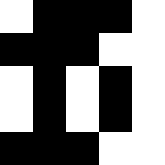[["white", "black", "black", "black", "white"], ["black", "black", "black", "white", "white"], ["white", "black", "white", "black", "white"], ["white", "black", "white", "black", "white"], ["black", "black", "black", "white", "white"]]